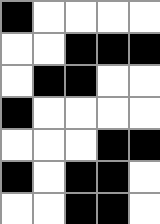[["black", "white", "white", "white", "white"], ["white", "white", "black", "black", "black"], ["white", "black", "black", "white", "white"], ["black", "white", "white", "white", "white"], ["white", "white", "white", "black", "black"], ["black", "white", "black", "black", "white"], ["white", "white", "black", "black", "white"]]